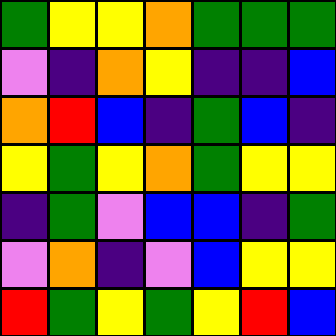[["green", "yellow", "yellow", "orange", "green", "green", "green"], ["violet", "indigo", "orange", "yellow", "indigo", "indigo", "blue"], ["orange", "red", "blue", "indigo", "green", "blue", "indigo"], ["yellow", "green", "yellow", "orange", "green", "yellow", "yellow"], ["indigo", "green", "violet", "blue", "blue", "indigo", "green"], ["violet", "orange", "indigo", "violet", "blue", "yellow", "yellow"], ["red", "green", "yellow", "green", "yellow", "red", "blue"]]